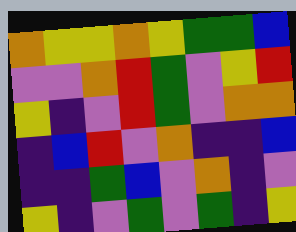[["orange", "yellow", "yellow", "orange", "yellow", "green", "green", "blue"], ["violet", "violet", "orange", "red", "green", "violet", "yellow", "red"], ["yellow", "indigo", "violet", "red", "green", "violet", "orange", "orange"], ["indigo", "blue", "red", "violet", "orange", "indigo", "indigo", "blue"], ["indigo", "indigo", "green", "blue", "violet", "orange", "indigo", "violet"], ["yellow", "indigo", "violet", "green", "violet", "green", "indigo", "yellow"]]